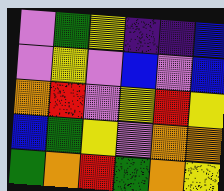[["violet", "green", "yellow", "indigo", "indigo", "blue"], ["violet", "yellow", "violet", "blue", "violet", "blue"], ["orange", "red", "violet", "yellow", "red", "yellow"], ["blue", "green", "yellow", "violet", "orange", "orange"], ["green", "orange", "red", "green", "orange", "yellow"]]